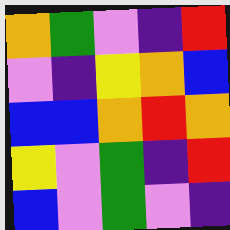[["orange", "green", "violet", "indigo", "red"], ["violet", "indigo", "yellow", "orange", "blue"], ["blue", "blue", "orange", "red", "orange"], ["yellow", "violet", "green", "indigo", "red"], ["blue", "violet", "green", "violet", "indigo"]]